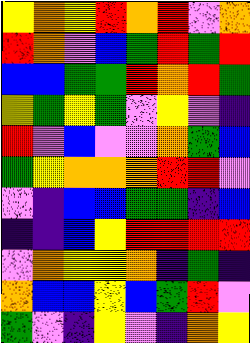[["yellow", "orange", "yellow", "red", "orange", "red", "violet", "orange"], ["red", "orange", "violet", "blue", "green", "red", "green", "red"], ["blue", "blue", "green", "green", "red", "orange", "red", "green"], ["yellow", "green", "yellow", "green", "violet", "yellow", "violet", "indigo"], ["red", "violet", "blue", "violet", "violet", "orange", "green", "blue"], ["green", "yellow", "orange", "orange", "orange", "red", "red", "violet"], ["violet", "indigo", "blue", "blue", "green", "green", "indigo", "blue"], ["indigo", "indigo", "blue", "yellow", "red", "red", "red", "red"], ["violet", "orange", "yellow", "yellow", "orange", "indigo", "green", "indigo"], ["orange", "blue", "blue", "yellow", "blue", "green", "red", "violet"], ["green", "violet", "indigo", "yellow", "violet", "indigo", "orange", "yellow"]]